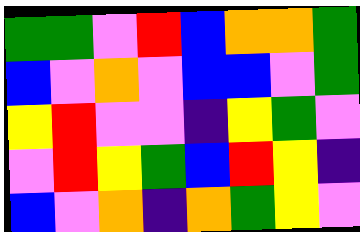[["green", "green", "violet", "red", "blue", "orange", "orange", "green"], ["blue", "violet", "orange", "violet", "blue", "blue", "violet", "green"], ["yellow", "red", "violet", "violet", "indigo", "yellow", "green", "violet"], ["violet", "red", "yellow", "green", "blue", "red", "yellow", "indigo"], ["blue", "violet", "orange", "indigo", "orange", "green", "yellow", "violet"]]